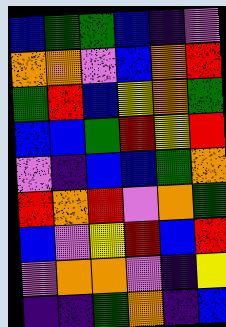[["blue", "green", "green", "blue", "indigo", "violet"], ["orange", "orange", "violet", "blue", "orange", "red"], ["green", "red", "blue", "yellow", "orange", "green"], ["blue", "blue", "green", "red", "yellow", "red"], ["violet", "indigo", "blue", "blue", "green", "orange"], ["red", "orange", "red", "violet", "orange", "green"], ["blue", "violet", "yellow", "red", "blue", "red"], ["violet", "orange", "orange", "violet", "indigo", "yellow"], ["indigo", "indigo", "green", "orange", "indigo", "blue"]]